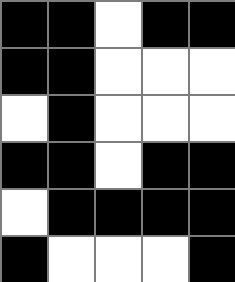[["black", "black", "white", "black", "black"], ["black", "black", "white", "white", "white"], ["white", "black", "white", "white", "white"], ["black", "black", "white", "black", "black"], ["white", "black", "black", "black", "black"], ["black", "white", "white", "white", "black"]]